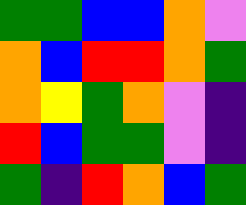[["green", "green", "blue", "blue", "orange", "violet"], ["orange", "blue", "red", "red", "orange", "green"], ["orange", "yellow", "green", "orange", "violet", "indigo"], ["red", "blue", "green", "green", "violet", "indigo"], ["green", "indigo", "red", "orange", "blue", "green"]]